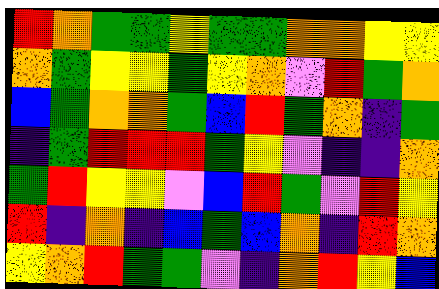[["red", "orange", "green", "green", "yellow", "green", "green", "orange", "orange", "yellow", "yellow"], ["orange", "green", "yellow", "yellow", "green", "yellow", "orange", "violet", "red", "green", "orange"], ["blue", "green", "orange", "orange", "green", "blue", "red", "green", "orange", "indigo", "green"], ["indigo", "green", "red", "red", "red", "green", "yellow", "violet", "indigo", "indigo", "orange"], ["green", "red", "yellow", "yellow", "violet", "blue", "red", "green", "violet", "red", "yellow"], ["red", "indigo", "orange", "indigo", "blue", "green", "blue", "orange", "indigo", "red", "orange"], ["yellow", "orange", "red", "green", "green", "violet", "indigo", "orange", "red", "yellow", "blue"]]